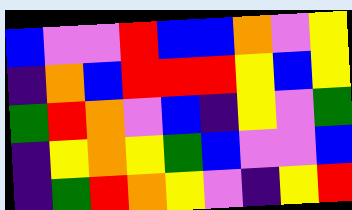[["blue", "violet", "violet", "red", "blue", "blue", "orange", "violet", "yellow"], ["indigo", "orange", "blue", "red", "red", "red", "yellow", "blue", "yellow"], ["green", "red", "orange", "violet", "blue", "indigo", "yellow", "violet", "green"], ["indigo", "yellow", "orange", "yellow", "green", "blue", "violet", "violet", "blue"], ["indigo", "green", "red", "orange", "yellow", "violet", "indigo", "yellow", "red"]]